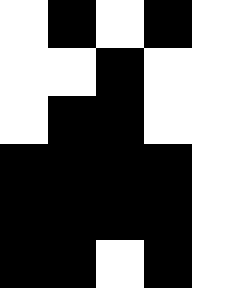[["white", "black", "white", "black", "white"], ["white", "white", "black", "white", "white"], ["white", "black", "black", "white", "white"], ["black", "black", "black", "black", "white"], ["black", "black", "black", "black", "white"], ["black", "black", "white", "black", "white"]]